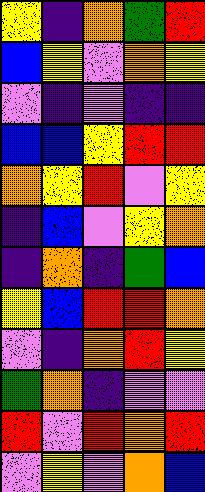[["yellow", "indigo", "orange", "green", "red"], ["blue", "yellow", "violet", "orange", "yellow"], ["violet", "indigo", "violet", "indigo", "indigo"], ["blue", "blue", "yellow", "red", "red"], ["orange", "yellow", "red", "violet", "yellow"], ["indigo", "blue", "violet", "yellow", "orange"], ["indigo", "orange", "indigo", "green", "blue"], ["yellow", "blue", "red", "red", "orange"], ["violet", "indigo", "orange", "red", "yellow"], ["green", "orange", "indigo", "violet", "violet"], ["red", "violet", "red", "orange", "red"], ["violet", "yellow", "violet", "orange", "blue"]]